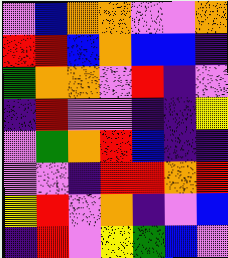[["violet", "blue", "orange", "orange", "violet", "violet", "orange"], ["red", "red", "blue", "orange", "blue", "blue", "indigo"], ["green", "orange", "orange", "violet", "red", "indigo", "violet"], ["indigo", "red", "violet", "violet", "indigo", "indigo", "yellow"], ["violet", "green", "orange", "red", "blue", "indigo", "indigo"], ["violet", "violet", "indigo", "red", "red", "orange", "red"], ["yellow", "red", "violet", "orange", "indigo", "violet", "blue"], ["indigo", "red", "violet", "yellow", "green", "blue", "violet"]]